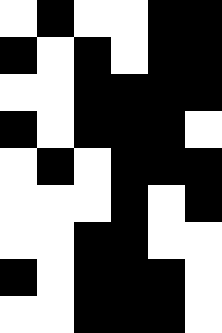[["white", "black", "white", "white", "black", "black"], ["black", "white", "black", "white", "black", "black"], ["white", "white", "black", "black", "black", "black"], ["black", "white", "black", "black", "black", "white"], ["white", "black", "white", "black", "black", "black"], ["white", "white", "white", "black", "white", "black"], ["white", "white", "black", "black", "white", "white"], ["black", "white", "black", "black", "black", "white"], ["white", "white", "black", "black", "black", "white"]]